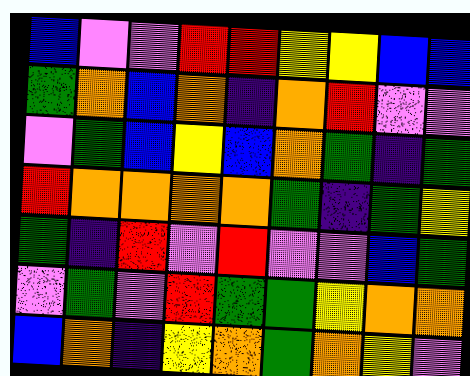[["blue", "violet", "violet", "red", "red", "yellow", "yellow", "blue", "blue"], ["green", "orange", "blue", "orange", "indigo", "orange", "red", "violet", "violet"], ["violet", "green", "blue", "yellow", "blue", "orange", "green", "indigo", "green"], ["red", "orange", "orange", "orange", "orange", "green", "indigo", "green", "yellow"], ["green", "indigo", "red", "violet", "red", "violet", "violet", "blue", "green"], ["violet", "green", "violet", "red", "green", "green", "yellow", "orange", "orange"], ["blue", "orange", "indigo", "yellow", "orange", "green", "orange", "yellow", "violet"]]